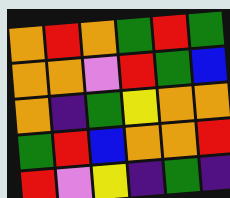[["orange", "red", "orange", "green", "red", "green"], ["orange", "orange", "violet", "red", "green", "blue"], ["orange", "indigo", "green", "yellow", "orange", "orange"], ["green", "red", "blue", "orange", "orange", "red"], ["red", "violet", "yellow", "indigo", "green", "indigo"]]